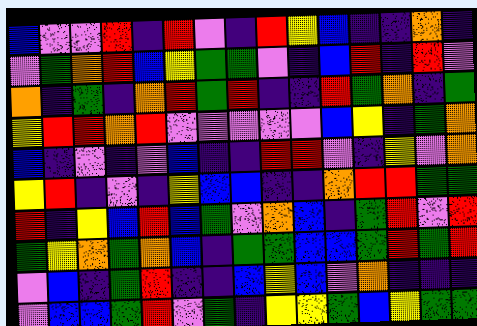[["blue", "violet", "violet", "red", "indigo", "red", "violet", "indigo", "red", "yellow", "blue", "indigo", "indigo", "orange", "indigo"], ["violet", "green", "orange", "red", "blue", "yellow", "green", "green", "violet", "indigo", "blue", "red", "indigo", "red", "violet"], ["orange", "indigo", "green", "indigo", "orange", "red", "green", "red", "indigo", "indigo", "red", "green", "orange", "indigo", "green"], ["yellow", "red", "red", "orange", "red", "violet", "violet", "violet", "violet", "violet", "blue", "yellow", "indigo", "green", "orange"], ["blue", "indigo", "violet", "indigo", "violet", "blue", "indigo", "indigo", "red", "red", "violet", "indigo", "yellow", "violet", "orange"], ["yellow", "red", "indigo", "violet", "indigo", "yellow", "blue", "blue", "indigo", "indigo", "orange", "red", "red", "green", "green"], ["red", "indigo", "yellow", "blue", "red", "blue", "green", "violet", "orange", "blue", "indigo", "green", "red", "violet", "red"], ["green", "yellow", "orange", "green", "orange", "blue", "indigo", "green", "green", "blue", "blue", "green", "red", "green", "red"], ["violet", "blue", "indigo", "green", "red", "indigo", "indigo", "blue", "yellow", "blue", "violet", "orange", "indigo", "indigo", "indigo"], ["violet", "blue", "blue", "green", "red", "violet", "green", "indigo", "yellow", "yellow", "green", "blue", "yellow", "green", "green"]]